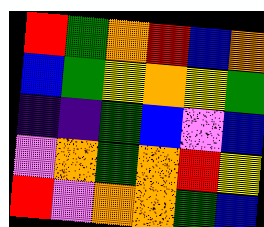[["red", "green", "orange", "red", "blue", "orange"], ["blue", "green", "yellow", "orange", "yellow", "green"], ["indigo", "indigo", "green", "blue", "violet", "blue"], ["violet", "orange", "green", "orange", "red", "yellow"], ["red", "violet", "orange", "orange", "green", "blue"]]